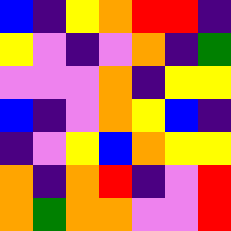[["blue", "indigo", "yellow", "orange", "red", "red", "indigo"], ["yellow", "violet", "indigo", "violet", "orange", "indigo", "green"], ["violet", "violet", "violet", "orange", "indigo", "yellow", "yellow"], ["blue", "indigo", "violet", "orange", "yellow", "blue", "indigo"], ["indigo", "violet", "yellow", "blue", "orange", "yellow", "yellow"], ["orange", "indigo", "orange", "red", "indigo", "violet", "red"], ["orange", "green", "orange", "orange", "violet", "violet", "red"]]